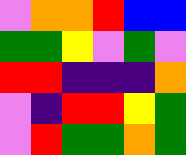[["violet", "orange", "orange", "red", "blue", "blue"], ["green", "green", "yellow", "violet", "green", "violet"], ["red", "red", "indigo", "indigo", "indigo", "orange"], ["violet", "indigo", "red", "red", "yellow", "green"], ["violet", "red", "green", "green", "orange", "green"]]